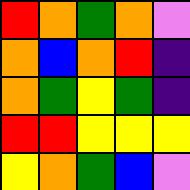[["red", "orange", "green", "orange", "violet"], ["orange", "blue", "orange", "red", "indigo"], ["orange", "green", "yellow", "green", "indigo"], ["red", "red", "yellow", "yellow", "yellow"], ["yellow", "orange", "green", "blue", "violet"]]